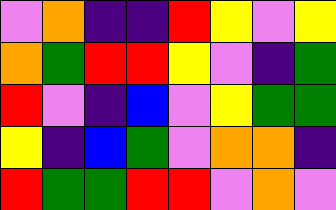[["violet", "orange", "indigo", "indigo", "red", "yellow", "violet", "yellow"], ["orange", "green", "red", "red", "yellow", "violet", "indigo", "green"], ["red", "violet", "indigo", "blue", "violet", "yellow", "green", "green"], ["yellow", "indigo", "blue", "green", "violet", "orange", "orange", "indigo"], ["red", "green", "green", "red", "red", "violet", "orange", "violet"]]